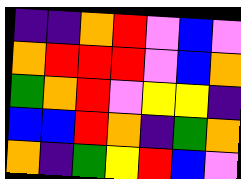[["indigo", "indigo", "orange", "red", "violet", "blue", "violet"], ["orange", "red", "red", "red", "violet", "blue", "orange"], ["green", "orange", "red", "violet", "yellow", "yellow", "indigo"], ["blue", "blue", "red", "orange", "indigo", "green", "orange"], ["orange", "indigo", "green", "yellow", "red", "blue", "violet"]]